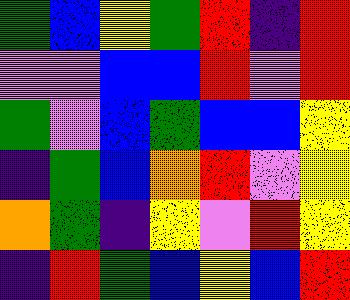[["green", "blue", "yellow", "green", "red", "indigo", "red"], ["violet", "violet", "blue", "blue", "red", "violet", "red"], ["green", "violet", "blue", "green", "blue", "blue", "yellow"], ["indigo", "green", "blue", "orange", "red", "violet", "yellow"], ["orange", "green", "indigo", "yellow", "violet", "red", "yellow"], ["indigo", "red", "green", "blue", "yellow", "blue", "red"]]